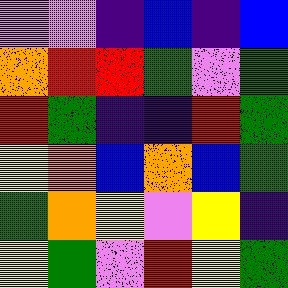[["violet", "violet", "indigo", "blue", "indigo", "blue"], ["orange", "red", "red", "green", "violet", "green"], ["red", "green", "indigo", "indigo", "red", "green"], ["yellow", "orange", "blue", "orange", "blue", "green"], ["green", "orange", "yellow", "violet", "yellow", "indigo"], ["yellow", "green", "violet", "red", "yellow", "green"]]